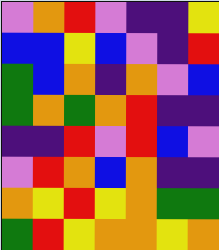[["violet", "orange", "red", "violet", "indigo", "indigo", "yellow"], ["blue", "blue", "yellow", "blue", "violet", "indigo", "red"], ["green", "blue", "orange", "indigo", "orange", "violet", "blue"], ["green", "orange", "green", "orange", "red", "indigo", "indigo"], ["indigo", "indigo", "red", "violet", "red", "blue", "violet"], ["violet", "red", "orange", "blue", "orange", "indigo", "indigo"], ["orange", "yellow", "red", "yellow", "orange", "green", "green"], ["green", "red", "yellow", "orange", "orange", "yellow", "orange"]]